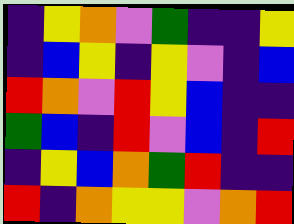[["indigo", "yellow", "orange", "violet", "green", "indigo", "indigo", "yellow"], ["indigo", "blue", "yellow", "indigo", "yellow", "violet", "indigo", "blue"], ["red", "orange", "violet", "red", "yellow", "blue", "indigo", "indigo"], ["green", "blue", "indigo", "red", "violet", "blue", "indigo", "red"], ["indigo", "yellow", "blue", "orange", "green", "red", "indigo", "indigo"], ["red", "indigo", "orange", "yellow", "yellow", "violet", "orange", "red"]]